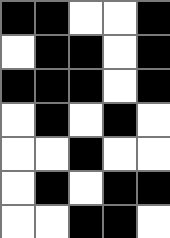[["black", "black", "white", "white", "black"], ["white", "black", "black", "white", "black"], ["black", "black", "black", "white", "black"], ["white", "black", "white", "black", "white"], ["white", "white", "black", "white", "white"], ["white", "black", "white", "black", "black"], ["white", "white", "black", "black", "white"]]